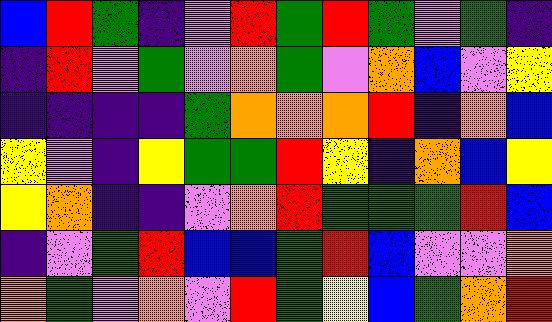[["blue", "red", "green", "indigo", "violet", "red", "green", "red", "green", "violet", "green", "indigo"], ["indigo", "red", "violet", "green", "violet", "orange", "green", "violet", "orange", "blue", "violet", "yellow"], ["indigo", "indigo", "indigo", "indigo", "green", "orange", "orange", "orange", "red", "indigo", "orange", "blue"], ["yellow", "violet", "indigo", "yellow", "green", "green", "red", "yellow", "indigo", "orange", "blue", "yellow"], ["yellow", "orange", "indigo", "indigo", "violet", "orange", "red", "green", "green", "green", "red", "blue"], ["indigo", "violet", "green", "red", "blue", "blue", "green", "red", "blue", "violet", "violet", "orange"], ["orange", "green", "violet", "orange", "violet", "red", "green", "yellow", "blue", "green", "orange", "red"]]